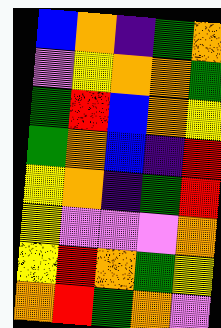[["blue", "orange", "indigo", "green", "orange"], ["violet", "yellow", "orange", "orange", "green"], ["green", "red", "blue", "orange", "yellow"], ["green", "orange", "blue", "indigo", "red"], ["yellow", "orange", "indigo", "green", "red"], ["yellow", "violet", "violet", "violet", "orange"], ["yellow", "red", "orange", "green", "yellow"], ["orange", "red", "green", "orange", "violet"]]